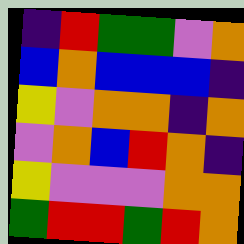[["indigo", "red", "green", "green", "violet", "orange"], ["blue", "orange", "blue", "blue", "blue", "indigo"], ["yellow", "violet", "orange", "orange", "indigo", "orange"], ["violet", "orange", "blue", "red", "orange", "indigo"], ["yellow", "violet", "violet", "violet", "orange", "orange"], ["green", "red", "red", "green", "red", "orange"]]